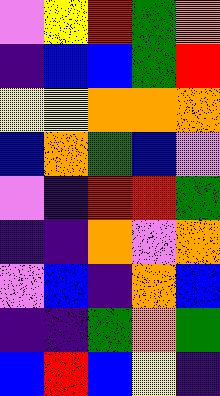[["violet", "yellow", "red", "green", "orange"], ["indigo", "blue", "blue", "green", "red"], ["yellow", "yellow", "orange", "orange", "orange"], ["blue", "orange", "green", "blue", "violet"], ["violet", "indigo", "red", "red", "green"], ["indigo", "indigo", "orange", "violet", "orange"], ["violet", "blue", "indigo", "orange", "blue"], ["indigo", "indigo", "green", "orange", "green"], ["blue", "red", "blue", "yellow", "indigo"]]